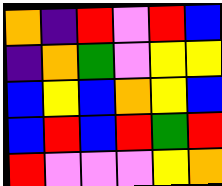[["orange", "indigo", "red", "violet", "red", "blue"], ["indigo", "orange", "green", "violet", "yellow", "yellow"], ["blue", "yellow", "blue", "orange", "yellow", "blue"], ["blue", "red", "blue", "red", "green", "red"], ["red", "violet", "violet", "violet", "yellow", "orange"]]